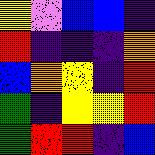[["yellow", "violet", "blue", "blue", "indigo"], ["red", "indigo", "indigo", "indigo", "orange"], ["blue", "orange", "yellow", "indigo", "red"], ["green", "indigo", "yellow", "yellow", "red"], ["green", "red", "red", "indigo", "blue"]]